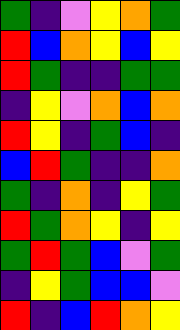[["green", "indigo", "violet", "yellow", "orange", "green"], ["red", "blue", "orange", "yellow", "blue", "yellow"], ["red", "green", "indigo", "indigo", "green", "green"], ["indigo", "yellow", "violet", "orange", "blue", "orange"], ["red", "yellow", "indigo", "green", "blue", "indigo"], ["blue", "red", "green", "indigo", "indigo", "orange"], ["green", "indigo", "orange", "indigo", "yellow", "green"], ["red", "green", "orange", "yellow", "indigo", "yellow"], ["green", "red", "green", "blue", "violet", "green"], ["indigo", "yellow", "green", "blue", "blue", "violet"], ["red", "indigo", "blue", "red", "orange", "yellow"]]